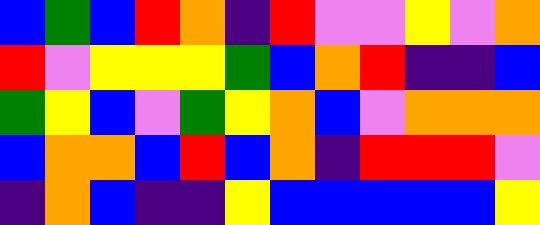[["blue", "green", "blue", "red", "orange", "indigo", "red", "violet", "violet", "yellow", "violet", "orange"], ["red", "violet", "yellow", "yellow", "yellow", "green", "blue", "orange", "red", "indigo", "indigo", "blue"], ["green", "yellow", "blue", "violet", "green", "yellow", "orange", "blue", "violet", "orange", "orange", "orange"], ["blue", "orange", "orange", "blue", "red", "blue", "orange", "indigo", "red", "red", "red", "violet"], ["indigo", "orange", "blue", "indigo", "indigo", "yellow", "blue", "blue", "blue", "blue", "blue", "yellow"]]